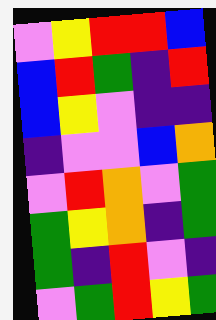[["violet", "yellow", "red", "red", "blue"], ["blue", "red", "green", "indigo", "red"], ["blue", "yellow", "violet", "indigo", "indigo"], ["indigo", "violet", "violet", "blue", "orange"], ["violet", "red", "orange", "violet", "green"], ["green", "yellow", "orange", "indigo", "green"], ["green", "indigo", "red", "violet", "indigo"], ["violet", "green", "red", "yellow", "green"]]